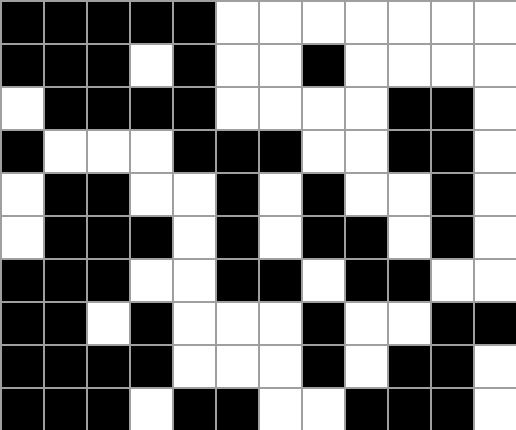[["black", "black", "black", "black", "black", "white", "white", "white", "white", "white", "white", "white"], ["black", "black", "black", "white", "black", "white", "white", "black", "white", "white", "white", "white"], ["white", "black", "black", "black", "black", "white", "white", "white", "white", "black", "black", "white"], ["black", "white", "white", "white", "black", "black", "black", "white", "white", "black", "black", "white"], ["white", "black", "black", "white", "white", "black", "white", "black", "white", "white", "black", "white"], ["white", "black", "black", "black", "white", "black", "white", "black", "black", "white", "black", "white"], ["black", "black", "black", "white", "white", "black", "black", "white", "black", "black", "white", "white"], ["black", "black", "white", "black", "white", "white", "white", "black", "white", "white", "black", "black"], ["black", "black", "black", "black", "white", "white", "white", "black", "white", "black", "black", "white"], ["black", "black", "black", "white", "black", "black", "white", "white", "black", "black", "black", "white"]]